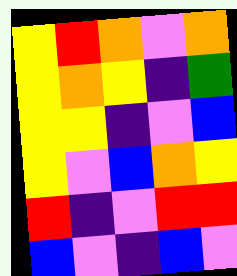[["yellow", "red", "orange", "violet", "orange"], ["yellow", "orange", "yellow", "indigo", "green"], ["yellow", "yellow", "indigo", "violet", "blue"], ["yellow", "violet", "blue", "orange", "yellow"], ["red", "indigo", "violet", "red", "red"], ["blue", "violet", "indigo", "blue", "violet"]]